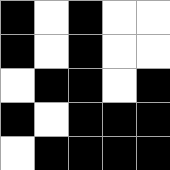[["black", "white", "black", "white", "white"], ["black", "white", "black", "white", "white"], ["white", "black", "black", "white", "black"], ["black", "white", "black", "black", "black"], ["white", "black", "black", "black", "black"]]